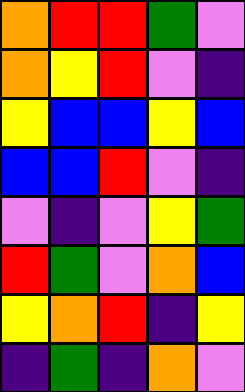[["orange", "red", "red", "green", "violet"], ["orange", "yellow", "red", "violet", "indigo"], ["yellow", "blue", "blue", "yellow", "blue"], ["blue", "blue", "red", "violet", "indigo"], ["violet", "indigo", "violet", "yellow", "green"], ["red", "green", "violet", "orange", "blue"], ["yellow", "orange", "red", "indigo", "yellow"], ["indigo", "green", "indigo", "orange", "violet"]]